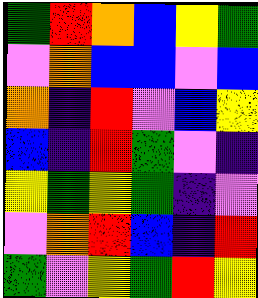[["green", "red", "orange", "blue", "yellow", "green"], ["violet", "orange", "blue", "blue", "violet", "blue"], ["orange", "indigo", "red", "violet", "blue", "yellow"], ["blue", "indigo", "red", "green", "violet", "indigo"], ["yellow", "green", "yellow", "green", "indigo", "violet"], ["violet", "orange", "red", "blue", "indigo", "red"], ["green", "violet", "yellow", "green", "red", "yellow"]]